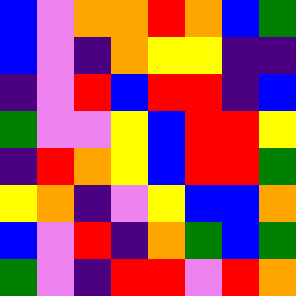[["blue", "violet", "orange", "orange", "red", "orange", "blue", "green"], ["blue", "violet", "indigo", "orange", "yellow", "yellow", "indigo", "indigo"], ["indigo", "violet", "red", "blue", "red", "red", "indigo", "blue"], ["green", "violet", "violet", "yellow", "blue", "red", "red", "yellow"], ["indigo", "red", "orange", "yellow", "blue", "red", "red", "green"], ["yellow", "orange", "indigo", "violet", "yellow", "blue", "blue", "orange"], ["blue", "violet", "red", "indigo", "orange", "green", "blue", "green"], ["green", "violet", "indigo", "red", "red", "violet", "red", "orange"]]